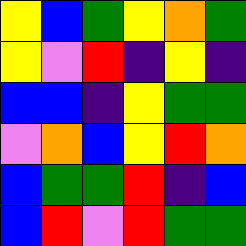[["yellow", "blue", "green", "yellow", "orange", "green"], ["yellow", "violet", "red", "indigo", "yellow", "indigo"], ["blue", "blue", "indigo", "yellow", "green", "green"], ["violet", "orange", "blue", "yellow", "red", "orange"], ["blue", "green", "green", "red", "indigo", "blue"], ["blue", "red", "violet", "red", "green", "green"]]